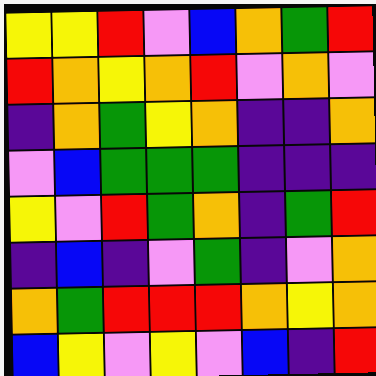[["yellow", "yellow", "red", "violet", "blue", "orange", "green", "red"], ["red", "orange", "yellow", "orange", "red", "violet", "orange", "violet"], ["indigo", "orange", "green", "yellow", "orange", "indigo", "indigo", "orange"], ["violet", "blue", "green", "green", "green", "indigo", "indigo", "indigo"], ["yellow", "violet", "red", "green", "orange", "indigo", "green", "red"], ["indigo", "blue", "indigo", "violet", "green", "indigo", "violet", "orange"], ["orange", "green", "red", "red", "red", "orange", "yellow", "orange"], ["blue", "yellow", "violet", "yellow", "violet", "blue", "indigo", "red"]]